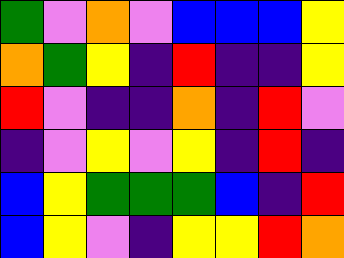[["green", "violet", "orange", "violet", "blue", "blue", "blue", "yellow"], ["orange", "green", "yellow", "indigo", "red", "indigo", "indigo", "yellow"], ["red", "violet", "indigo", "indigo", "orange", "indigo", "red", "violet"], ["indigo", "violet", "yellow", "violet", "yellow", "indigo", "red", "indigo"], ["blue", "yellow", "green", "green", "green", "blue", "indigo", "red"], ["blue", "yellow", "violet", "indigo", "yellow", "yellow", "red", "orange"]]